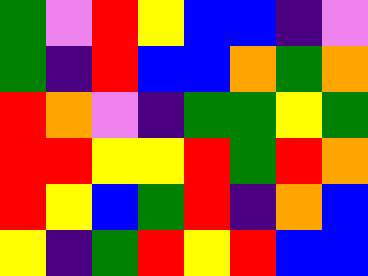[["green", "violet", "red", "yellow", "blue", "blue", "indigo", "violet"], ["green", "indigo", "red", "blue", "blue", "orange", "green", "orange"], ["red", "orange", "violet", "indigo", "green", "green", "yellow", "green"], ["red", "red", "yellow", "yellow", "red", "green", "red", "orange"], ["red", "yellow", "blue", "green", "red", "indigo", "orange", "blue"], ["yellow", "indigo", "green", "red", "yellow", "red", "blue", "blue"]]